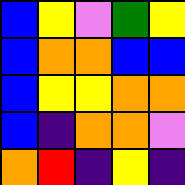[["blue", "yellow", "violet", "green", "yellow"], ["blue", "orange", "orange", "blue", "blue"], ["blue", "yellow", "yellow", "orange", "orange"], ["blue", "indigo", "orange", "orange", "violet"], ["orange", "red", "indigo", "yellow", "indigo"]]